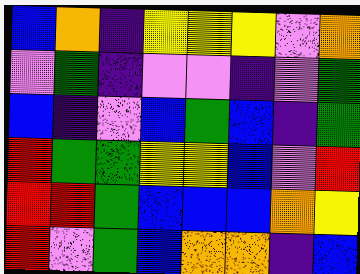[["blue", "orange", "indigo", "yellow", "yellow", "yellow", "violet", "orange"], ["violet", "green", "indigo", "violet", "violet", "indigo", "violet", "green"], ["blue", "indigo", "violet", "blue", "green", "blue", "indigo", "green"], ["red", "green", "green", "yellow", "yellow", "blue", "violet", "red"], ["red", "red", "green", "blue", "blue", "blue", "orange", "yellow"], ["red", "violet", "green", "blue", "orange", "orange", "indigo", "blue"]]